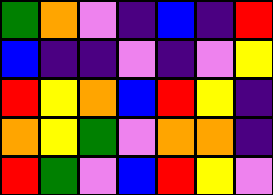[["green", "orange", "violet", "indigo", "blue", "indigo", "red"], ["blue", "indigo", "indigo", "violet", "indigo", "violet", "yellow"], ["red", "yellow", "orange", "blue", "red", "yellow", "indigo"], ["orange", "yellow", "green", "violet", "orange", "orange", "indigo"], ["red", "green", "violet", "blue", "red", "yellow", "violet"]]